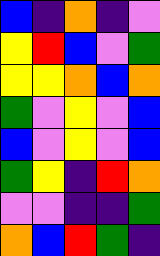[["blue", "indigo", "orange", "indigo", "violet"], ["yellow", "red", "blue", "violet", "green"], ["yellow", "yellow", "orange", "blue", "orange"], ["green", "violet", "yellow", "violet", "blue"], ["blue", "violet", "yellow", "violet", "blue"], ["green", "yellow", "indigo", "red", "orange"], ["violet", "violet", "indigo", "indigo", "green"], ["orange", "blue", "red", "green", "indigo"]]